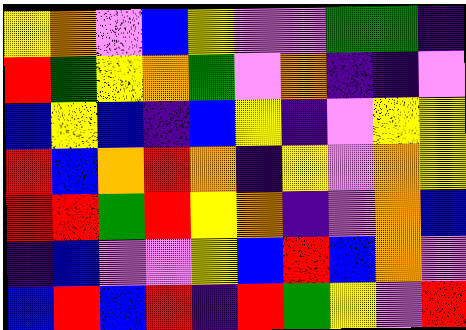[["yellow", "orange", "violet", "blue", "yellow", "violet", "violet", "green", "green", "indigo"], ["red", "green", "yellow", "orange", "green", "violet", "orange", "indigo", "indigo", "violet"], ["blue", "yellow", "blue", "indigo", "blue", "yellow", "indigo", "violet", "yellow", "yellow"], ["red", "blue", "orange", "red", "orange", "indigo", "yellow", "violet", "orange", "yellow"], ["red", "red", "green", "red", "yellow", "orange", "indigo", "violet", "orange", "blue"], ["indigo", "blue", "violet", "violet", "yellow", "blue", "red", "blue", "orange", "violet"], ["blue", "red", "blue", "red", "indigo", "red", "green", "yellow", "violet", "red"]]